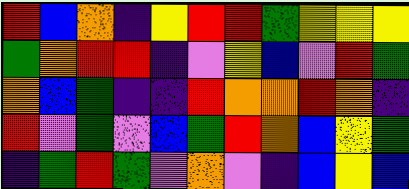[["red", "blue", "orange", "indigo", "yellow", "red", "red", "green", "yellow", "yellow", "yellow"], ["green", "orange", "red", "red", "indigo", "violet", "yellow", "blue", "violet", "red", "green"], ["orange", "blue", "green", "indigo", "indigo", "red", "orange", "orange", "red", "orange", "indigo"], ["red", "violet", "green", "violet", "blue", "green", "red", "orange", "blue", "yellow", "green"], ["indigo", "green", "red", "green", "violet", "orange", "violet", "indigo", "blue", "yellow", "blue"]]